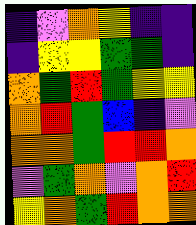[["indigo", "violet", "orange", "yellow", "indigo", "indigo"], ["indigo", "yellow", "yellow", "green", "green", "indigo"], ["orange", "green", "red", "green", "yellow", "yellow"], ["orange", "red", "green", "blue", "indigo", "violet"], ["orange", "orange", "green", "red", "red", "orange"], ["violet", "green", "orange", "violet", "orange", "red"], ["yellow", "orange", "green", "red", "orange", "orange"]]